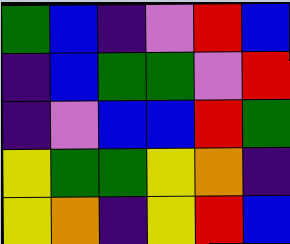[["green", "blue", "indigo", "violet", "red", "blue"], ["indigo", "blue", "green", "green", "violet", "red"], ["indigo", "violet", "blue", "blue", "red", "green"], ["yellow", "green", "green", "yellow", "orange", "indigo"], ["yellow", "orange", "indigo", "yellow", "red", "blue"]]